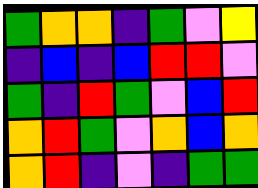[["green", "orange", "orange", "indigo", "green", "violet", "yellow"], ["indigo", "blue", "indigo", "blue", "red", "red", "violet"], ["green", "indigo", "red", "green", "violet", "blue", "red"], ["orange", "red", "green", "violet", "orange", "blue", "orange"], ["orange", "red", "indigo", "violet", "indigo", "green", "green"]]